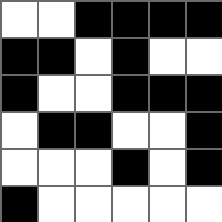[["white", "white", "black", "black", "black", "black"], ["black", "black", "white", "black", "white", "white"], ["black", "white", "white", "black", "black", "black"], ["white", "black", "black", "white", "white", "black"], ["white", "white", "white", "black", "white", "black"], ["black", "white", "white", "white", "white", "white"]]